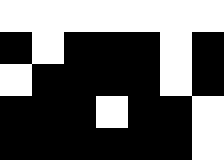[["white", "white", "white", "white", "white", "white", "white"], ["black", "white", "black", "black", "black", "white", "black"], ["white", "black", "black", "black", "black", "white", "black"], ["black", "black", "black", "white", "black", "black", "white"], ["black", "black", "black", "black", "black", "black", "white"]]